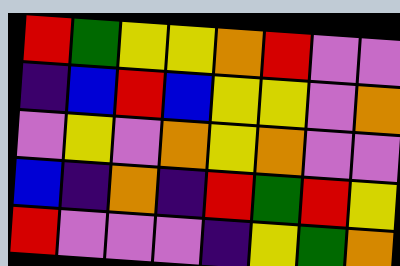[["red", "green", "yellow", "yellow", "orange", "red", "violet", "violet"], ["indigo", "blue", "red", "blue", "yellow", "yellow", "violet", "orange"], ["violet", "yellow", "violet", "orange", "yellow", "orange", "violet", "violet"], ["blue", "indigo", "orange", "indigo", "red", "green", "red", "yellow"], ["red", "violet", "violet", "violet", "indigo", "yellow", "green", "orange"]]